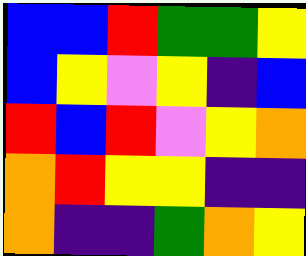[["blue", "blue", "red", "green", "green", "yellow"], ["blue", "yellow", "violet", "yellow", "indigo", "blue"], ["red", "blue", "red", "violet", "yellow", "orange"], ["orange", "red", "yellow", "yellow", "indigo", "indigo"], ["orange", "indigo", "indigo", "green", "orange", "yellow"]]